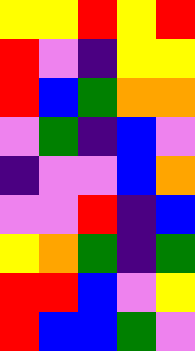[["yellow", "yellow", "red", "yellow", "red"], ["red", "violet", "indigo", "yellow", "yellow"], ["red", "blue", "green", "orange", "orange"], ["violet", "green", "indigo", "blue", "violet"], ["indigo", "violet", "violet", "blue", "orange"], ["violet", "violet", "red", "indigo", "blue"], ["yellow", "orange", "green", "indigo", "green"], ["red", "red", "blue", "violet", "yellow"], ["red", "blue", "blue", "green", "violet"]]